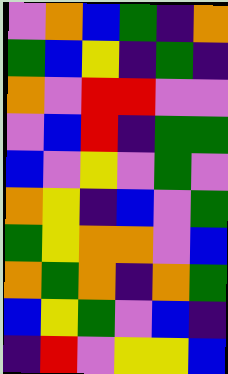[["violet", "orange", "blue", "green", "indigo", "orange"], ["green", "blue", "yellow", "indigo", "green", "indigo"], ["orange", "violet", "red", "red", "violet", "violet"], ["violet", "blue", "red", "indigo", "green", "green"], ["blue", "violet", "yellow", "violet", "green", "violet"], ["orange", "yellow", "indigo", "blue", "violet", "green"], ["green", "yellow", "orange", "orange", "violet", "blue"], ["orange", "green", "orange", "indigo", "orange", "green"], ["blue", "yellow", "green", "violet", "blue", "indigo"], ["indigo", "red", "violet", "yellow", "yellow", "blue"]]